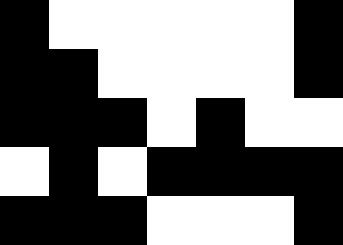[["black", "white", "white", "white", "white", "white", "black"], ["black", "black", "white", "white", "white", "white", "black"], ["black", "black", "black", "white", "black", "white", "white"], ["white", "black", "white", "black", "black", "black", "black"], ["black", "black", "black", "white", "white", "white", "black"]]